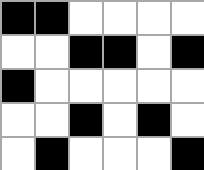[["black", "black", "white", "white", "white", "white"], ["white", "white", "black", "black", "white", "black"], ["black", "white", "white", "white", "white", "white"], ["white", "white", "black", "white", "black", "white"], ["white", "black", "white", "white", "white", "black"]]